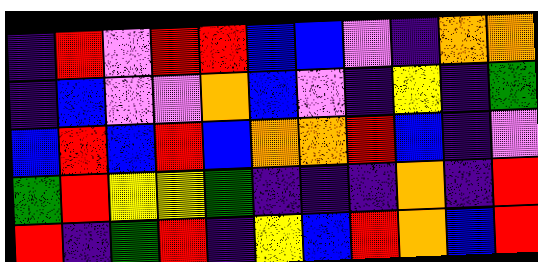[["indigo", "red", "violet", "red", "red", "blue", "blue", "violet", "indigo", "orange", "orange"], ["indigo", "blue", "violet", "violet", "orange", "blue", "violet", "indigo", "yellow", "indigo", "green"], ["blue", "red", "blue", "red", "blue", "orange", "orange", "red", "blue", "indigo", "violet"], ["green", "red", "yellow", "yellow", "green", "indigo", "indigo", "indigo", "orange", "indigo", "red"], ["red", "indigo", "green", "red", "indigo", "yellow", "blue", "red", "orange", "blue", "red"]]